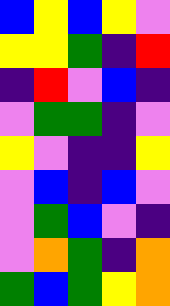[["blue", "yellow", "blue", "yellow", "violet"], ["yellow", "yellow", "green", "indigo", "red"], ["indigo", "red", "violet", "blue", "indigo"], ["violet", "green", "green", "indigo", "violet"], ["yellow", "violet", "indigo", "indigo", "yellow"], ["violet", "blue", "indigo", "blue", "violet"], ["violet", "green", "blue", "violet", "indigo"], ["violet", "orange", "green", "indigo", "orange"], ["green", "blue", "green", "yellow", "orange"]]